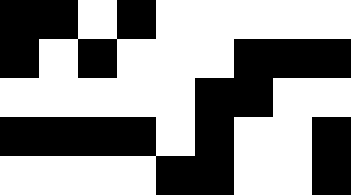[["black", "black", "white", "black", "white", "white", "white", "white", "white"], ["black", "white", "black", "white", "white", "white", "black", "black", "black"], ["white", "white", "white", "white", "white", "black", "black", "white", "white"], ["black", "black", "black", "black", "white", "black", "white", "white", "black"], ["white", "white", "white", "white", "black", "black", "white", "white", "black"]]